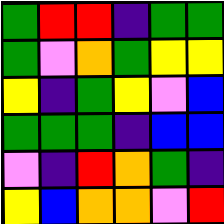[["green", "red", "red", "indigo", "green", "green"], ["green", "violet", "orange", "green", "yellow", "yellow"], ["yellow", "indigo", "green", "yellow", "violet", "blue"], ["green", "green", "green", "indigo", "blue", "blue"], ["violet", "indigo", "red", "orange", "green", "indigo"], ["yellow", "blue", "orange", "orange", "violet", "red"]]